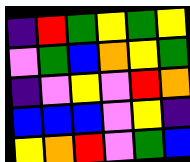[["indigo", "red", "green", "yellow", "green", "yellow"], ["violet", "green", "blue", "orange", "yellow", "green"], ["indigo", "violet", "yellow", "violet", "red", "orange"], ["blue", "blue", "blue", "violet", "yellow", "indigo"], ["yellow", "orange", "red", "violet", "green", "blue"]]